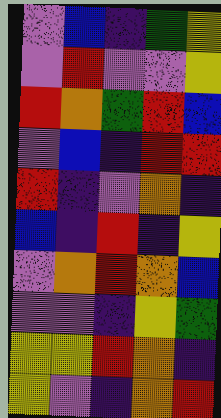[["violet", "blue", "indigo", "green", "yellow"], ["violet", "red", "violet", "violet", "yellow"], ["red", "orange", "green", "red", "blue"], ["violet", "blue", "indigo", "red", "red"], ["red", "indigo", "violet", "orange", "indigo"], ["blue", "indigo", "red", "indigo", "yellow"], ["violet", "orange", "red", "orange", "blue"], ["violet", "violet", "indigo", "yellow", "green"], ["yellow", "yellow", "red", "orange", "indigo"], ["yellow", "violet", "indigo", "orange", "red"]]